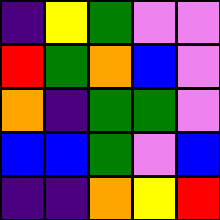[["indigo", "yellow", "green", "violet", "violet"], ["red", "green", "orange", "blue", "violet"], ["orange", "indigo", "green", "green", "violet"], ["blue", "blue", "green", "violet", "blue"], ["indigo", "indigo", "orange", "yellow", "red"]]